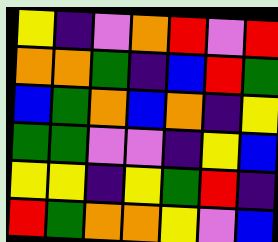[["yellow", "indigo", "violet", "orange", "red", "violet", "red"], ["orange", "orange", "green", "indigo", "blue", "red", "green"], ["blue", "green", "orange", "blue", "orange", "indigo", "yellow"], ["green", "green", "violet", "violet", "indigo", "yellow", "blue"], ["yellow", "yellow", "indigo", "yellow", "green", "red", "indigo"], ["red", "green", "orange", "orange", "yellow", "violet", "blue"]]